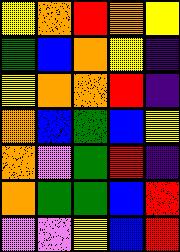[["yellow", "orange", "red", "orange", "yellow"], ["green", "blue", "orange", "yellow", "indigo"], ["yellow", "orange", "orange", "red", "indigo"], ["orange", "blue", "green", "blue", "yellow"], ["orange", "violet", "green", "red", "indigo"], ["orange", "green", "green", "blue", "red"], ["violet", "violet", "yellow", "blue", "red"]]